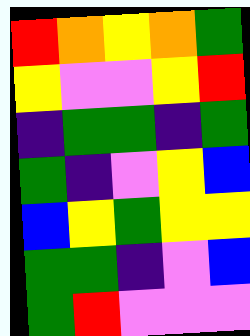[["red", "orange", "yellow", "orange", "green"], ["yellow", "violet", "violet", "yellow", "red"], ["indigo", "green", "green", "indigo", "green"], ["green", "indigo", "violet", "yellow", "blue"], ["blue", "yellow", "green", "yellow", "yellow"], ["green", "green", "indigo", "violet", "blue"], ["green", "red", "violet", "violet", "violet"]]